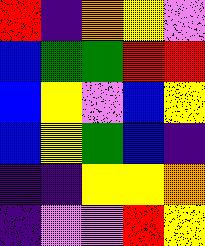[["red", "indigo", "orange", "yellow", "violet"], ["blue", "green", "green", "red", "red"], ["blue", "yellow", "violet", "blue", "yellow"], ["blue", "yellow", "green", "blue", "indigo"], ["indigo", "indigo", "yellow", "yellow", "orange"], ["indigo", "violet", "violet", "red", "yellow"]]